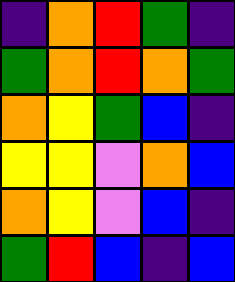[["indigo", "orange", "red", "green", "indigo"], ["green", "orange", "red", "orange", "green"], ["orange", "yellow", "green", "blue", "indigo"], ["yellow", "yellow", "violet", "orange", "blue"], ["orange", "yellow", "violet", "blue", "indigo"], ["green", "red", "blue", "indigo", "blue"]]